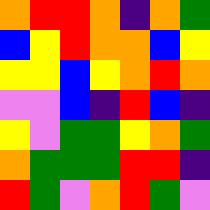[["orange", "red", "red", "orange", "indigo", "orange", "green"], ["blue", "yellow", "red", "orange", "orange", "blue", "yellow"], ["yellow", "yellow", "blue", "yellow", "orange", "red", "orange"], ["violet", "violet", "blue", "indigo", "red", "blue", "indigo"], ["yellow", "violet", "green", "green", "yellow", "orange", "green"], ["orange", "green", "green", "green", "red", "red", "indigo"], ["red", "green", "violet", "orange", "red", "green", "violet"]]